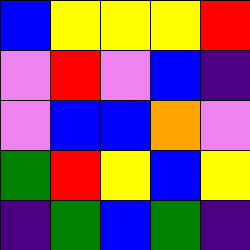[["blue", "yellow", "yellow", "yellow", "red"], ["violet", "red", "violet", "blue", "indigo"], ["violet", "blue", "blue", "orange", "violet"], ["green", "red", "yellow", "blue", "yellow"], ["indigo", "green", "blue", "green", "indigo"]]